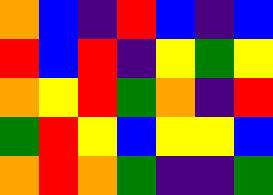[["orange", "blue", "indigo", "red", "blue", "indigo", "blue"], ["red", "blue", "red", "indigo", "yellow", "green", "yellow"], ["orange", "yellow", "red", "green", "orange", "indigo", "red"], ["green", "red", "yellow", "blue", "yellow", "yellow", "blue"], ["orange", "red", "orange", "green", "indigo", "indigo", "green"]]